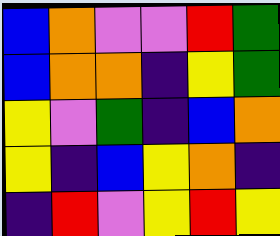[["blue", "orange", "violet", "violet", "red", "green"], ["blue", "orange", "orange", "indigo", "yellow", "green"], ["yellow", "violet", "green", "indigo", "blue", "orange"], ["yellow", "indigo", "blue", "yellow", "orange", "indigo"], ["indigo", "red", "violet", "yellow", "red", "yellow"]]